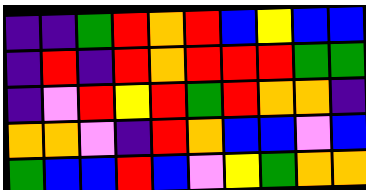[["indigo", "indigo", "green", "red", "orange", "red", "blue", "yellow", "blue", "blue"], ["indigo", "red", "indigo", "red", "orange", "red", "red", "red", "green", "green"], ["indigo", "violet", "red", "yellow", "red", "green", "red", "orange", "orange", "indigo"], ["orange", "orange", "violet", "indigo", "red", "orange", "blue", "blue", "violet", "blue"], ["green", "blue", "blue", "red", "blue", "violet", "yellow", "green", "orange", "orange"]]